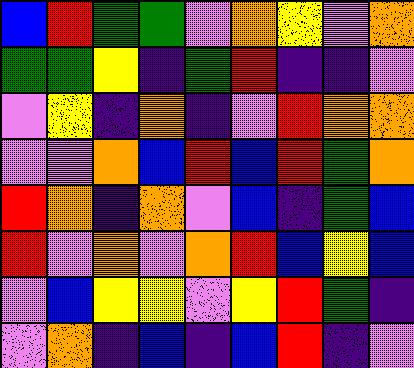[["blue", "red", "green", "green", "violet", "orange", "yellow", "violet", "orange"], ["green", "green", "yellow", "indigo", "green", "red", "indigo", "indigo", "violet"], ["violet", "yellow", "indigo", "orange", "indigo", "violet", "red", "orange", "orange"], ["violet", "violet", "orange", "blue", "red", "blue", "red", "green", "orange"], ["red", "orange", "indigo", "orange", "violet", "blue", "indigo", "green", "blue"], ["red", "violet", "orange", "violet", "orange", "red", "blue", "yellow", "blue"], ["violet", "blue", "yellow", "yellow", "violet", "yellow", "red", "green", "indigo"], ["violet", "orange", "indigo", "blue", "indigo", "blue", "red", "indigo", "violet"]]